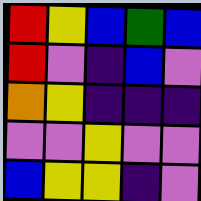[["red", "yellow", "blue", "green", "blue"], ["red", "violet", "indigo", "blue", "violet"], ["orange", "yellow", "indigo", "indigo", "indigo"], ["violet", "violet", "yellow", "violet", "violet"], ["blue", "yellow", "yellow", "indigo", "violet"]]